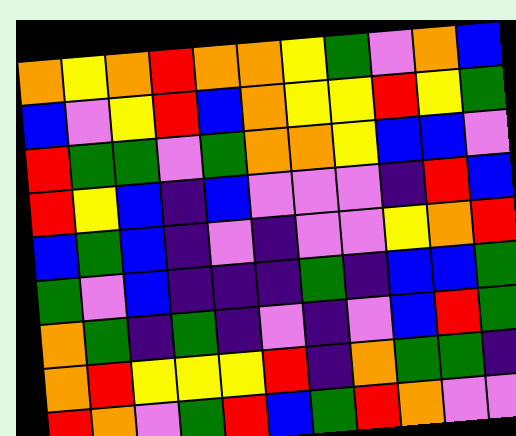[["orange", "yellow", "orange", "red", "orange", "orange", "yellow", "green", "violet", "orange", "blue"], ["blue", "violet", "yellow", "red", "blue", "orange", "yellow", "yellow", "red", "yellow", "green"], ["red", "green", "green", "violet", "green", "orange", "orange", "yellow", "blue", "blue", "violet"], ["red", "yellow", "blue", "indigo", "blue", "violet", "violet", "violet", "indigo", "red", "blue"], ["blue", "green", "blue", "indigo", "violet", "indigo", "violet", "violet", "yellow", "orange", "red"], ["green", "violet", "blue", "indigo", "indigo", "indigo", "green", "indigo", "blue", "blue", "green"], ["orange", "green", "indigo", "green", "indigo", "violet", "indigo", "violet", "blue", "red", "green"], ["orange", "red", "yellow", "yellow", "yellow", "red", "indigo", "orange", "green", "green", "indigo"], ["red", "orange", "violet", "green", "red", "blue", "green", "red", "orange", "violet", "violet"]]